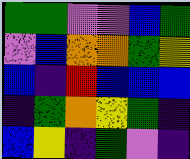[["green", "green", "violet", "violet", "blue", "green"], ["violet", "blue", "orange", "orange", "green", "yellow"], ["blue", "indigo", "red", "blue", "blue", "blue"], ["indigo", "green", "orange", "yellow", "green", "indigo"], ["blue", "yellow", "indigo", "green", "violet", "indigo"]]